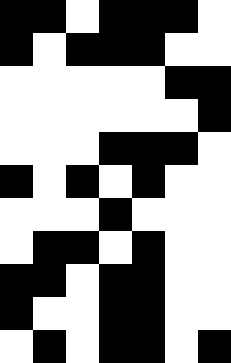[["black", "black", "white", "black", "black", "black", "white"], ["black", "white", "black", "black", "black", "white", "white"], ["white", "white", "white", "white", "white", "black", "black"], ["white", "white", "white", "white", "white", "white", "black"], ["white", "white", "white", "black", "black", "black", "white"], ["black", "white", "black", "white", "black", "white", "white"], ["white", "white", "white", "black", "white", "white", "white"], ["white", "black", "black", "white", "black", "white", "white"], ["black", "black", "white", "black", "black", "white", "white"], ["black", "white", "white", "black", "black", "white", "white"], ["white", "black", "white", "black", "black", "white", "black"]]